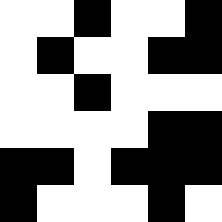[["white", "white", "black", "white", "white", "black"], ["white", "black", "white", "white", "black", "black"], ["white", "white", "black", "white", "white", "white"], ["white", "white", "white", "white", "black", "black"], ["black", "black", "white", "black", "black", "black"], ["black", "white", "white", "white", "black", "white"]]